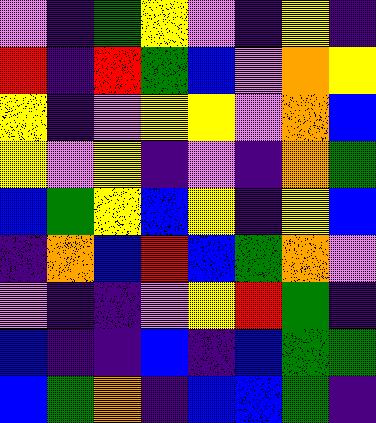[["violet", "indigo", "green", "yellow", "violet", "indigo", "yellow", "indigo"], ["red", "indigo", "red", "green", "blue", "violet", "orange", "yellow"], ["yellow", "indigo", "violet", "yellow", "yellow", "violet", "orange", "blue"], ["yellow", "violet", "yellow", "indigo", "violet", "indigo", "orange", "green"], ["blue", "green", "yellow", "blue", "yellow", "indigo", "yellow", "blue"], ["indigo", "orange", "blue", "red", "blue", "green", "orange", "violet"], ["violet", "indigo", "indigo", "violet", "yellow", "red", "green", "indigo"], ["blue", "indigo", "indigo", "blue", "indigo", "blue", "green", "green"], ["blue", "green", "orange", "indigo", "blue", "blue", "green", "indigo"]]